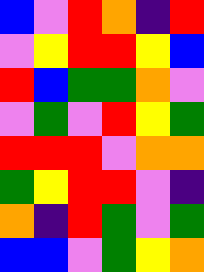[["blue", "violet", "red", "orange", "indigo", "red"], ["violet", "yellow", "red", "red", "yellow", "blue"], ["red", "blue", "green", "green", "orange", "violet"], ["violet", "green", "violet", "red", "yellow", "green"], ["red", "red", "red", "violet", "orange", "orange"], ["green", "yellow", "red", "red", "violet", "indigo"], ["orange", "indigo", "red", "green", "violet", "green"], ["blue", "blue", "violet", "green", "yellow", "orange"]]